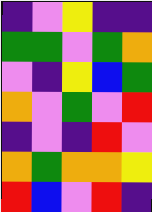[["indigo", "violet", "yellow", "indigo", "indigo"], ["green", "green", "violet", "green", "orange"], ["violet", "indigo", "yellow", "blue", "green"], ["orange", "violet", "green", "violet", "red"], ["indigo", "violet", "indigo", "red", "violet"], ["orange", "green", "orange", "orange", "yellow"], ["red", "blue", "violet", "red", "indigo"]]